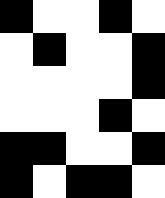[["black", "white", "white", "black", "white"], ["white", "black", "white", "white", "black"], ["white", "white", "white", "white", "black"], ["white", "white", "white", "black", "white"], ["black", "black", "white", "white", "black"], ["black", "white", "black", "black", "white"]]